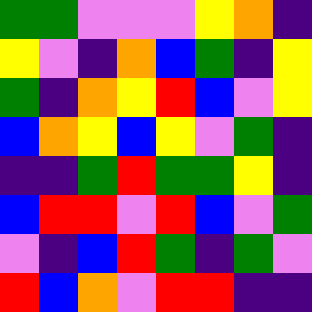[["green", "green", "violet", "violet", "violet", "yellow", "orange", "indigo"], ["yellow", "violet", "indigo", "orange", "blue", "green", "indigo", "yellow"], ["green", "indigo", "orange", "yellow", "red", "blue", "violet", "yellow"], ["blue", "orange", "yellow", "blue", "yellow", "violet", "green", "indigo"], ["indigo", "indigo", "green", "red", "green", "green", "yellow", "indigo"], ["blue", "red", "red", "violet", "red", "blue", "violet", "green"], ["violet", "indigo", "blue", "red", "green", "indigo", "green", "violet"], ["red", "blue", "orange", "violet", "red", "red", "indigo", "indigo"]]